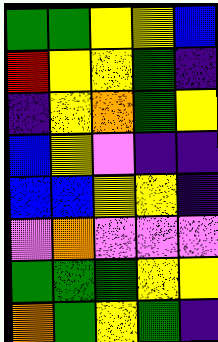[["green", "green", "yellow", "yellow", "blue"], ["red", "yellow", "yellow", "green", "indigo"], ["indigo", "yellow", "orange", "green", "yellow"], ["blue", "yellow", "violet", "indigo", "indigo"], ["blue", "blue", "yellow", "yellow", "indigo"], ["violet", "orange", "violet", "violet", "violet"], ["green", "green", "green", "yellow", "yellow"], ["orange", "green", "yellow", "green", "indigo"]]